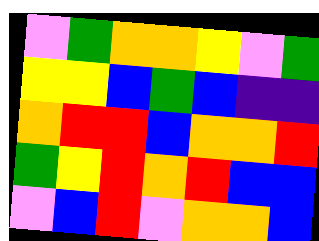[["violet", "green", "orange", "orange", "yellow", "violet", "green"], ["yellow", "yellow", "blue", "green", "blue", "indigo", "indigo"], ["orange", "red", "red", "blue", "orange", "orange", "red"], ["green", "yellow", "red", "orange", "red", "blue", "blue"], ["violet", "blue", "red", "violet", "orange", "orange", "blue"]]